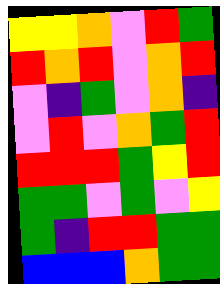[["yellow", "yellow", "orange", "violet", "red", "green"], ["red", "orange", "red", "violet", "orange", "red"], ["violet", "indigo", "green", "violet", "orange", "indigo"], ["violet", "red", "violet", "orange", "green", "red"], ["red", "red", "red", "green", "yellow", "red"], ["green", "green", "violet", "green", "violet", "yellow"], ["green", "indigo", "red", "red", "green", "green"], ["blue", "blue", "blue", "orange", "green", "green"]]